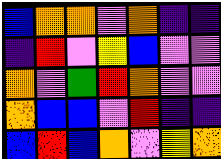[["blue", "orange", "orange", "violet", "orange", "indigo", "indigo"], ["indigo", "red", "violet", "yellow", "blue", "violet", "violet"], ["orange", "violet", "green", "red", "orange", "violet", "violet"], ["orange", "blue", "blue", "violet", "red", "indigo", "indigo"], ["blue", "red", "blue", "orange", "violet", "yellow", "orange"]]